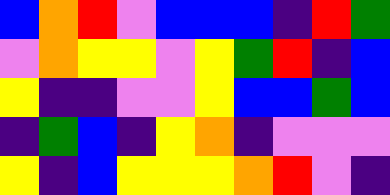[["blue", "orange", "red", "violet", "blue", "blue", "blue", "indigo", "red", "green"], ["violet", "orange", "yellow", "yellow", "violet", "yellow", "green", "red", "indigo", "blue"], ["yellow", "indigo", "indigo", "violet", "violet", "yellow", "blue", "blue", "green", "blue"], ["indigo", "green", "blue", "indigo", "yellow", "orange", "indigo", "violet", "violet", "violet"], ["yellow", "indigo", "blue", "yellow", "yellow", "yellow", "orange", "red", "violet", "indigo"]]